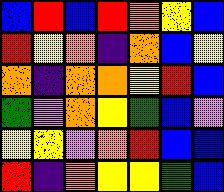[["blue", "red", "blue", "red", "orange", "yellow", "blue"], ["red", "yellow", "orange", "indigo", "orange", "blue", "yellow"], ["orange", "indigo", "orange", "orange", "yellow", "red", "blue"], ["green", "violet", "orange", "yellow", "green", "blue", "violet"], ["yellow", "yellow", "violet", "orange", "red", "blue", "blue"], ["red", "indigo", "orange", "yellow", "yellow", "green", "blue"]]